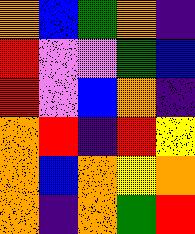[["orange", "blue", "green", "orange", "indigo"], ["red", "violet", "violet", "green", "blue"], ["red", "violet", "blue", "orange", "indigo"], ["orange", "red", "indigo", "red", "yellow"], ["orange", "blue", "orange", "yellow", "orange"], ["orange", "indigo", "orange", "green", "red"]]